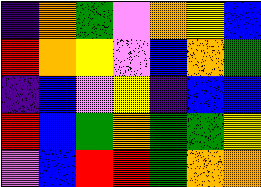[["indigo", "orange", "green", "violet", "orange", "yellow", "blue"], ["red", "orange", "yellow", "violet", "blue", "orange", "green"], ["indigo", "blue", "violet", "yellow", "indigo", "blue", "blue"], ["red", "blue", "green", "orange", "green", "green", "yellow"], ["violet", "blue", "red", "red", "green", "orange", "orange"]]